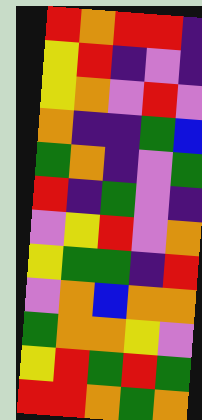[["red", "orange", "red", "red", "indigo"], ["yellow", "red", "indigo", "violet", "indigo"], ["yellow", "orange", "violet", "red", "violet"], ["orange", "indigo", "indigo", "green", "blue"], ["green", "orange", "indigo", "violet", "green"], ["red", "indigo", "green", "violet", "indigo"], ["violet", "yellow", "red", "violet", "orange"], ["yellow", "green", "green", "indigo", "red"], ["violet", "orange", "blue", "orange", "orange"], ["green", "orange", "orange", "yellow", "violet"], ["yellow", "red", "green", "red", "green"], ["red", "red", "orange", "green", "orange"]]